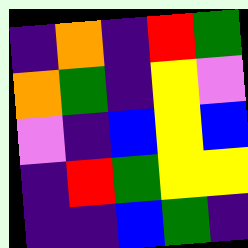[["indigo", "orange", "indigo", "red", "green"], ["orange", "green", "indigo", "yellow", "violet"], ["violet", "indigo", "blue", "yellow", "blue"], ["indigo", "red", "green", "yellow", "yellow"], ["indigo", "indigo", "blue", "green", "indigo"]]